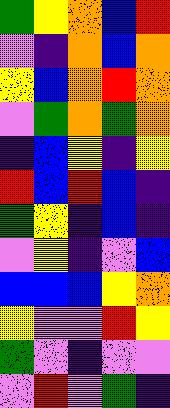[["green", "yellow", "orange", "blue", "red"], ["violet", "indigo", "orange", "blue", "orange"], ["yellow", "blue", "orange", "red", "orange"], ["violet", "green", "orange", "green", "orange"], ["indigo", "blue", "yellow", "indigo", "yellow"], ["red", "blue", "red", "blue", "indigo"], ["green", "yellow", "indigo", "blue", "indigo"], ["violet", "yellow", "indigo", "violet", "blue"], ["blue", "blue", "blue", "yellow", "orange"], ["yellow", "violet", "violet", "red", "yellow"], ["green", "violet", "indigo", "violet", "violet"], ["violet", "red", "violet", "green", "indigo"]]